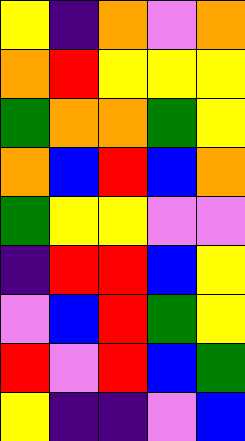[["yellow", "indigo", "orange", "violet", "orange"], ["orange", "red", "yellow", "yellow", "yellow"], ["green", "orange", "orange", "green", "yellow"], ["orange", "blue", "red", "blue", "orange"], ["green", "yellow", "yellow", "violet", "violet"], ["indigo", "red", "red", "blue", "yellow"], ["violet", "blue", "red", "green", "yellow"], ["red", "violet", "red", "blue", "green"], ["yellow", "indigo", "indigo", "violet", "blue"]]